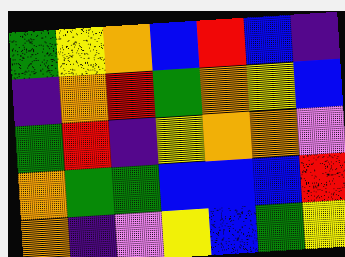[["green", "yellow", "orange", "blue", "red", "blue", "indigo"], ["indigo", "orange", "red", "green", "orange", "yellow", "blue"], ["green", "red", "indigo", "yellow", "orange", "orange", "violet"], ["orange", "green", "green", "blue", "blue", "blue", "red"], ["orange", "indigo", "violet", "yellow", "blue", "green", "yellow"]]